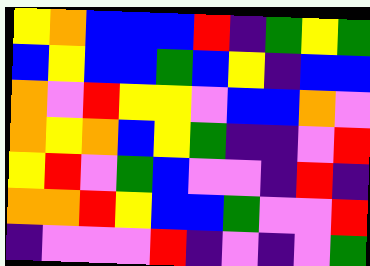[["yellow", "orange", "blue", "blue", "blue", "red", "indigo", "green", "yellow", "green"], ["blue", "yellow", "blue", "blue", "green", "blue", "yellow", "indigo", "blue", "blue"], ["orange", "violet", "red", "yellow", "yellow", "violet", "blue", "blue", "orange", "violet"], ["orange", "yellow", "orange", "blue", "yellow", "green", "indigo", "indigo", "violet", "red"], ["yellow", "red", "violet", "green", "blue", "violet", "violet", "indigo", "red", "indigo"], ["orange", "orange", "red", "yellow", "blue", "blue", "green", "violet", "violet", "red"], ["indigo", "violet", "violet", "violet", "red", "indigo", "violet", "indigo", "violet", "green"]]